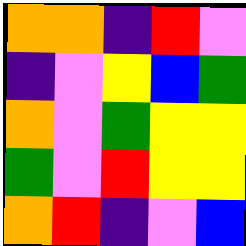[["orange", "orange", "indigo", "red", "violet"], ["indigo", "violet", "yellow", "blue", "green"], ["orange", "violet", "green", "yellow", "yellow"], ["green", "violet", "red", "yellow", "yellow"], ["orange", "red", "indigo", "violet", "blue"]]